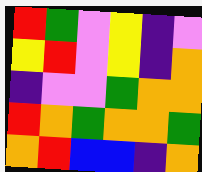[["red", "green", "violet", "yellow", "indigo", "violet"], ["yellow", "red", "violet", "yellow", "indigo", "orange"], ["indigo", "violet", "violet", "green", "orange", "orange"], ["red", "orange", "green", "orange", "orange", "green"], ["orange", "red", "blue", "blue", "indigo", "orange"]]